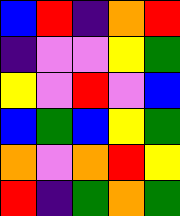[["blue", "red", "indigo", "orange", "red"], ["indigo", "violet", "violet", "yellow", "green"], ["yellow", "violet", "red", "violet", "blue"], ["blue", "green", "blue", "yellow", "green"], ["orange", "violet", "orange", "red", "yellow"], ["red", "indigo", "green", "orange", "green"]]